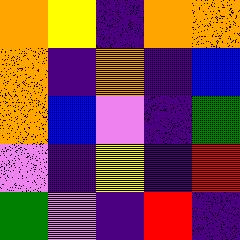[["orange", "yellow", "indigo", "orange", "orange"], ["orange", "indigo", "orange", "indigo", "blue"], ["orange", "blue", "violet", "indigo", "green"], ["violet", "indigo", "yellow", "indigo", "red"], ["green", "violet", "indigo", "red", "indigo"]]